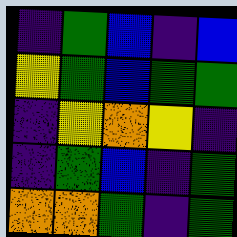[["indigo", "green", "blue", "indigo", "blue"], ["yellow", "green", "blue", "green", "green"], ["indigo", "yellow", "orange", "yellow", "indigo"], ["indigo", "green", "blue", "indigo", "green"], ["orange", "orange", "green", "indigo", "green"]]